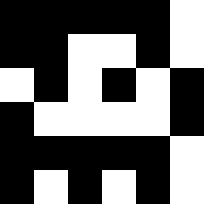[["black", "black", "black", "black", "black", "white"], ["black", "black", "white", "white", "black", "white"], ["white", "black", "white", "black", "white", "black"], ["black", "white", "white", "white", "white", "black"], ["black", "black", "black", "black", "black", "white"], ["black", "white", "black", "white", "black", "white"]]